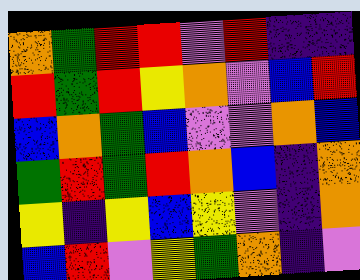[["orange", "green", "red", "red", "violet", "red", "indigo", "indigo"], ["red", "green", "red", "yellow", "orange", "violet", "blue", "red"], ["blue", "orange", "green", "blue", "violet", "violet", "orange", "blue"], ["green", "red", "green", "red", "orange", "blue", "indigo", "orange"], ["yellow", "indigo", "yellow", "blue", "yellow", "violet", "indigo", "orange"], ["blue", "red", "violet", "yellow", "green", "orange", "indigo", "violet"]]